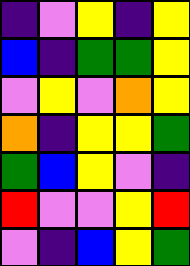[["indigo", "violet", "yellow", "indigo", "yellow"], ["blue", "indigo", "green", "green", "yellow"], ["violet", "yellow", "violet", "orange", "yellow"], ["orange", "indigo", "yellow", "yellow", "green"], ["green", "blue", "yellow", "violet", "indigo"], ["red", "violet", "violet", "yellow", "red"], ["violet", "indigo", "blue", "yellow", "green"]]